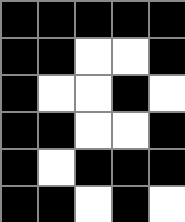[["black", "black", "black", "black", "black"], ["black", "black", "white", "white", "black"], ["black", "white", "white", "black", "white"], ["black", "black", "white", "white", "black"], ["black", "white", "black", "black", "black"], ["black", "black", "white", "black", "white"]]